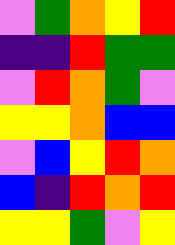[["violet", "green", "orange", "yellow", "red"], ["indigo", "indigo", "red", "green", "green"], ["violet", "red", "orange", "green", "violet"], ["yellow", "yellow", "orange", "blue", "blue"], ["violet", "blue", "yellow", "red", "orange"], ["blue", "indigo", "red", "orange", "red"], ["yellow", "yellow", "green", "violet", "yellow"]]